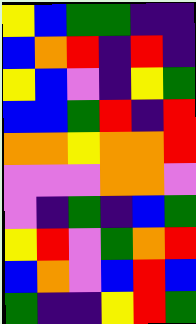[["yellow", "blue", "green", "green", "indigo", "indigo"], ["blue", "orange", "red", "indigo", "red", "indigo"], ["yellow", "blue", "violet", "indigo", "yellow", "green"], ["blue", "blue", "green", "red", "indigo", "red"], ["orange", "orange", "yellow", "orange", "orange", "red"], ["violet", "violet", "violet", "orange", "orange", "violet"], ["violet", "indigo", "green", "indigo", "blue", "green"], ["yellow", "red", "violet", "green", "orange", "red"], ["blue", "orange", "violet", "blue", "red", "blue"], ["green", "indigo", "indigo", "yellow", "red", "green"]]